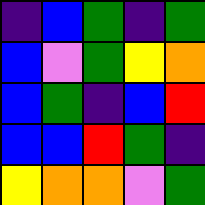[["indigo", "blue", "green", "indigo", "green"], ["blue", "violet", "green", "yellow", "orange"], ["blue", "green", "indigo", "blue", "red"], ["blue", "blue", "red", "green", "indigo"], ["yellow", "orange", "orange", "violet", "green"]]